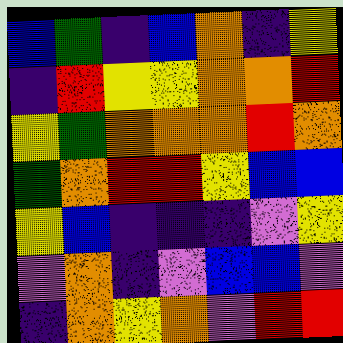[["blue", "green", "indigo", "blue", "orange", "indigo", "yellow"], ["indigo", "red", "yellow", "yellow", "orange", "orange", "red"], ["yellow", "green", "orange", "orange", "orange", "red", "orange"], ["green", "orange", "red", "red", "yellow", "blue", "blue"], ["yellow", "blue", "indigo", "indigo", "indigo", "violet", "yellow"], ["violet", "orange", "indigo", "violet", "blue", "blue", "violet"], ["indigo", "orange", "yellow", "orange", "violet", "red", "red"]]